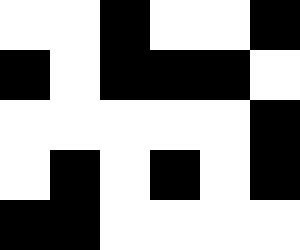[["white", "white", "black", "white", "white", "black"], ["black", "white", "black", "black", "black", "white"], ["white", "white", "white", "white", "white", "black"], ["white", "black", "white", "black", "white", "black"], ["black", "black", "white", "white", "white", "white"]]